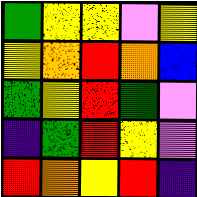[["green", "yellow", "yellow", "violet", "yellow"], ["yellow", "orange", "red", "orange", "blue"], ["green", "yellow", "red", "green", "violet"], ["indigo", "green", "red", "yellow", "violet"], ["red", "orange", "yellow", "red", "indigo"]]